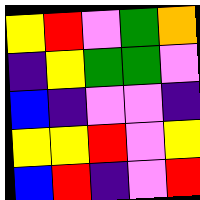[["yellow", "red", "violet", "green", "orange"], ["indigo", "yellow", "green", "green", "violet"], ["blue", "indigo", "violet", "violet", "indigo"], ["yellow", "yellow", "red", "violet", "yellow"], ["blue", "red", "indigo", "violet", "red"]]